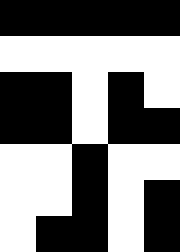[["black", "black", "black", "black", "black"], ["white", "white", "white", "white", "white"], ["black", "black", "white", "black", "white"], ["black", "black", "white", "black", "black"], ["white", "white", "black", "white", "white"], ["white", "white", "black", "white", "black"], ["white", "black", "black", "white", "black"]]